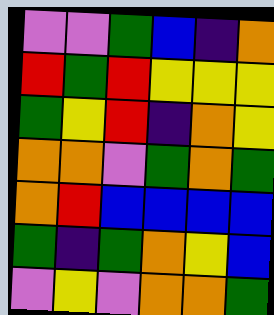[["violet", "violet", "green", "blue", "indigo", "orange"], ["red", "green", "red", "yellow", "yellow", "yellow"], ["green", "yellow", "red", "indigo", "orange", "yellow"], ["orange", "orange", "violet", "green", "orange", "green"], ["orange", "red", "blue", "blue", "blue", "blue"], ["green", "indigo", "green", "orange", "yellow", "blue"], ["violet", "yellow", "violet", "orange", "orange", "green"]]